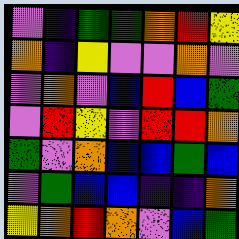[["violet", "indigo", "green", "green", "orange", "red", "yellow"], ["orange", "indigo", "yellow", "violet", "violet", "orange", "violet"], ["violet", "orange", "violet", "blue", "red", "blue", "green"], ["violet", "red", "yellow", "violet", "red", "red", "orange"], ["green", "violet", "orange", "blue", "blue", "green", "blue"], ["violet", "green", "blue", "blue", "indigo", "indigo", "orange"], ["yellow", "orange", "red", "orange", "violet", "blue", "green"]]